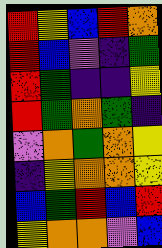[["red", "yellow", "blue", "red", "orange"], ["red", "blue", "violet", "indigo", "green"], ["red", "green", "indigo", "indigo", "yellow"], ["red", "green", "orange", "green", "indigo"], ["violet", "orange", "green", "orange", "yellow"], ["indigo", "yellow", "orange", "orange", "yellow"], ["blue", "green", "red", "blue", "red"], ["yellow", "orange", "orange", "violet", "blue"]]